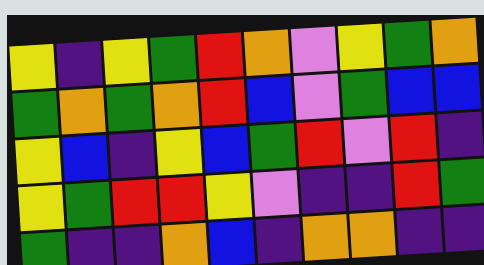[["yellow", "indigo", "yellow", "green", "red", "orange", "violet", "yellow", "green", "orange"], ["green", "orange", "green", "orange", "red", "blue", "violet", "green", "blue", "blue"], ["yellow", "blue", "indigo", "yellow", "blue", "green", "red", "violet", "red", "indigo"], ["yellow", "green", "red", "red", "yellow", "violet", "indigo", "indigo", "red", "green"], ["green", "indigo", "indigo", "orange", "blue", "indigo", "orange", "orange", "indigo", "indigo"]]